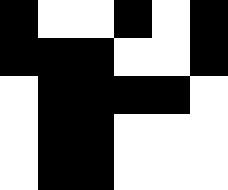[["black", "white", "white", "black", "white", "black"], ["black", "black", "black", "white", "white", "black"], ["white", "black", "black", "black", "black", "white"], ["white", "black", "black", "white", "white", "white"], ["white", "black", "black", "white", "white", "white"]]